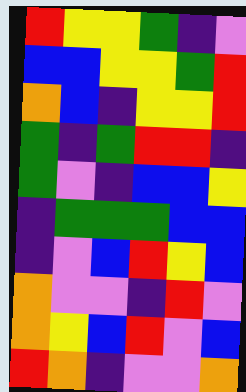[["red", "yellow", "yellow", "green", "indigo", "violet"], ["blue", "blue", "yellow", "yellow", "green", "red"], ["orange", "blue", "indigo", "yellow", "yellow", "red"], ["green", "indigo", "green", "red", "red", "indigo"], ["green", "violet", "indigo", "blue", "blue", "yellow"], ["indigo", "green", "green", "green", "blue", "blue"], ["indigo", "violet", "blue", "red", "yellow", "blue"], ["orange", "violet", "violet", "indigo", "red", "violet"], ["orange", "yellow", "blue", "red", "violet", "blue"], ["red", "orange", "indigo", "violet", "violet", "orange"]]